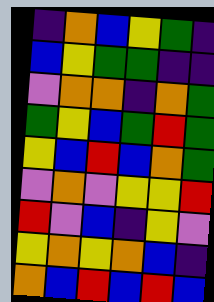[["indigo", "orange", "blue", "yellow", "green", "indigo"], ["blue", "yellow", "green", "green", "indigo", "indigo"], ["violet", "orange", "orange", "indigo", "orange", "green"], ["green", "yellow", "blue", "green", "red", "green"], ["yellow", "blue", "red", "blue", "orange", "green"], ["violet", "orange", "violet", "yellow", "yellow", "red"], ["red", "violet", "blue", "indigo", "yellow", "violet"], ["yellow", "orange", "yellow", "orange", "blue", "indigo"], ["orange", "blue", "red", "blue", "red", "blue"]]